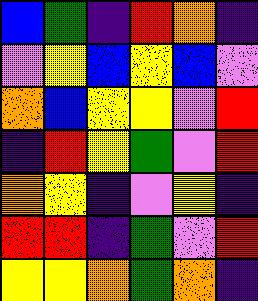[["blue", "green", "indigo", "red", "orange", "indigo"], ["violet", "yellow", "blue", "yellow", "blue", "violet"], ["orange", "blue", "yellow", "yellow", "violet", "red"], ["indigo", "red", "yellow", "green", "violet", "red"], ["orange", "yellow", "indigo", "violet", "yellow", "indigo"], ["red", "red", "indigo", "green", "violet", "red"], ["yellow", "yellow", "orange", "green", "orange", "indigo"]]